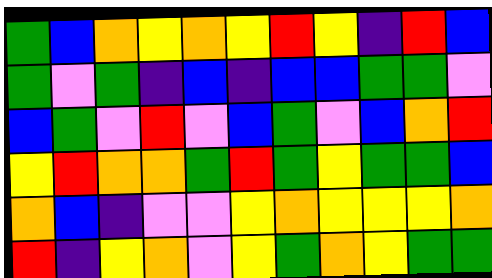[["green", "blue", "orange", "yellow", "orange", "yellow", "red", "yellow", "indigo", "red", "blue"], ["green", "violet", "green", "indigo", "blue", "indigo", "blue", "blue", "green", "green", "violet"], ["blue", "green", "violet", "red", "violet", "blue", "green", "violet", "blue", "orange", "red"], ["yellow", "red", "orange", "orange", "green", "red", "green", "yellow", "green", "green", "blue"], ["orange", "blue", "indigo", "violet", "violet", "yellow", "orange", "yellow", "yellow", "yellow", "orange"], ["red", "indigo", "yellow", "orange", "violet", "yellow", "green", "orange", "yellow", "green", "green"]]